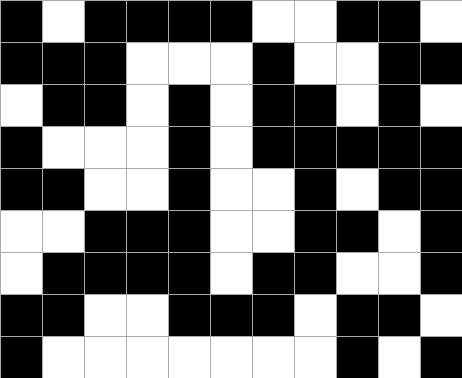[["black", "white", "black", "black", "black", "black", "white", "white", "black", "black", "white"], ["black", "black", "black", "white", "white", "white", "black", "white", "white", "black", "black"], ["white", "black", "black", "white", "black", "white", "black", "black", "white", "black", "white"], ["black", "white", "white", "white", "black", "white", "black", "black", "black", "black", "black"], ["black", "black", "white", "white", "black", "white", "white", "black", "white", "black", "black"], ["white", "white", "black", "black", "black", "white", "white", "black", "black", "white", "black"], ["white", "black", "black", "black", "black", "white", "black", "black", "white", "white", "black"], ["black", "black", "white", "white", "black", "black", "black", "white", "black", "black", "white"], ["black", "white", "white", "white", "white", "white", "white", "white", "black", "white", "black"]]